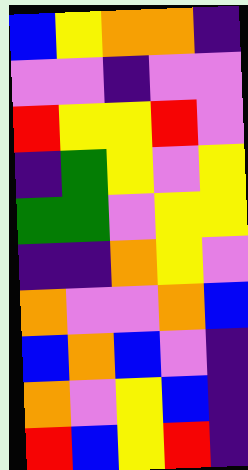[["blue", "yellow", "orange", "orange", "indigo"], ["violet", "violet", "indigo", "violet", "violet"], ["red", "yellow", "yellow", "red", "violet"], ["indigo", "green", "yellow", "violet", "yellow"], ["green", "green", "violet", "yellow", "yellow"], ["indigo", "indigo", "orange", "yellow", "violet"], ["orange", "violet", "violet", "orange", "blue"], ["blue", "orange", "blue", "violet", "indigo"], ["orange", "violet", "yellow", "blue", "indigo"], ["red", "blue", "yellow", "red", "indigo"]]